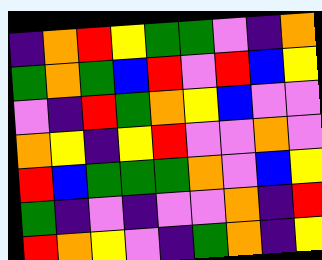[["indigo", "orange", "red", "yellow", "green", "green", "violet", "indigo", "orange"], ["green", "orange", "green", "blue", "red", "violet", "red", "blue", "yellow"], ["violet", "indigo", "red", "green", "orange", "yellow", "blue", "violet", "violet"], ["orange", "yellow", "indigo", "yellow", "red", "violet", "violet", "orange", "violet"], ["red", "blue", "green", "green", "green", "orange", "violet", "blue", "yellow"], ["green", "indigo", "violet", "indigo", "violet", "violet", "orange", "indigo", "red"], ["red", "orange", "yellow", "violet", "indigo", "green", "orange", "indigo", "yellow"]]